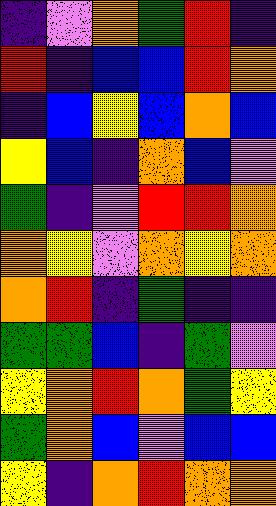[["indigo", "violet", "orange", "green", "red", "indigo"], ["red", "indigo", "blue", "blue", "red", "orange"], ["indigo", "blue", "yellow", "blue", "orange", "blue"], ["yellow", "blue", "indigo", "orange", "blue", "violet"], ["green", "indigo", "violet", "red", "red", "orange"], ["orange", "yellow", "violet", "orange", "yellow", "orange"], ["orange", "red", "indigo", "green", "indigo", "indigo"], ["green", "green", "blue", "indigo", "green", "violet"], ["yellow", "orange", "red", "orange", "green", "yellow"], ["green", "orange", "blue", "violet", "blue", "blue"], ["yellow", "indigo", "orange", "red", "orange", "orange"]]